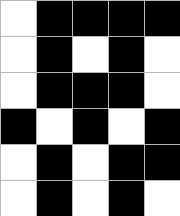[["white", "black", "black", "black", "black"], ["white", "black", "white", "black", "white"], ["white", "black", "black", "black", "white"], ["black", "white", "black", "white", "black"], ["white", "black", "white", "black", "black"], ["white", "black", "white", "black", "white"]]